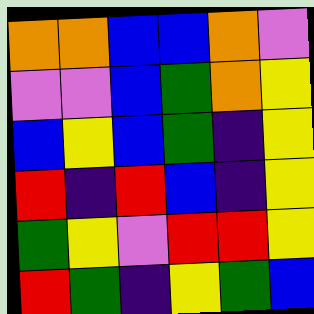[["orange", "orange", "blue", "blue", "orange", "violet"], ["violet", "violet", "blue", "green", "orange", "yellow"], ["blue", "yellow", "blue", "green", "indigo", "yellow"], ["red", "indigo", "red", "blue", "indigo", "yellow"], ["green", "yellow", "violet", "red", "red", "yellow"], ["red", "green", "indigo", "yellow", "green", "blue"]]